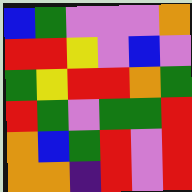[["blue", "green", "violet", "violet", "violet", "orange"], ["red", "red", "yellow", "violet", "blue", "violet"], ["green", "yellow", "red", "red", "orange", "green"], ["red", "green", "violet", "green", "green", "red"], ["orange", "blue", "green", "red", "violet", "red"], ["orange", "orange", "indigo", "red", "violet", "red"]]